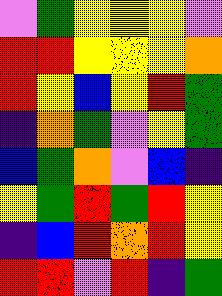[["violet", "green", "yellow", "yellow", "yellow", "violet"], ["red", "red", "yellow", "yellow", "yellow", "orange"], ["red", "yellow", "blue", "yellow", "red", "green"], ["indigo", "orange", "green", "violet", "yellow", "green"], ["blue", "green", "orange", "violet", "blue", "indigo"], ["yellow", "green", "red", "green", "red", "yellow"], ["indigo", "blue", "red", "orange", "red", "yellow"], ["red", "red", "violet", "red", "indigo", "green"]]